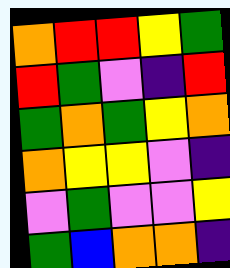[["orange", "red", "red", "yellow", "green"], ["red", "green", "violet", "indigo", "red"], ["green", "orange", "green", "yellow", "orange"], ["orange", "yellow", "yellow", "violet", "indigo"], ["violet", "green", "violet", "violet", "yellow"], ["green", "blue", "orange", "orange", "indigo"]]